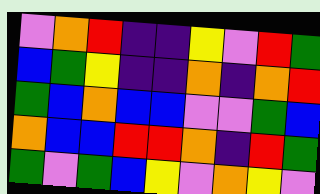[["violet", "orange", "red", "indigo", "indigo", "yellow", "violet", "red", "green"], ["blue", "green", "yellow", "indigo", "indigo", "orange", "indigo", "orange", "red"], ["green", "blue", "orange", "blue", "blue", "violet", "violet", "green", "blue"], ["orange", "blue", "blue", "red", "red", "orange", "indigo", "red", "green"], ["green", "violet", "green", "blue", "yellow", "violet", "orange", "yellow", "violet"]]